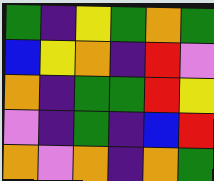[["green", "indigo", "yellow", "green", "orange", "green"], ["blue", "yellow", "orange", "indigo", "red", "violet"], ["orange", "indigo", "green", "green", "red", "yellow"], ["violet", "indigo", "green", "indigo", "blue", "red"], ["orange", "violet", "orange", "indigo", "orange", "green"]]